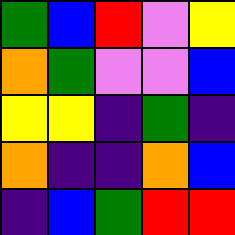[["green", "blue", "red", "violet", "yellow"], ["orange", "green", "violet", "violet", "blue"], ["yellow", "yellow", "indigo", "green", "indigo"], ["orange", "indigo", "indigo", "orange", "blue"], ["indigo", "blue", "green", "red", "red"]]